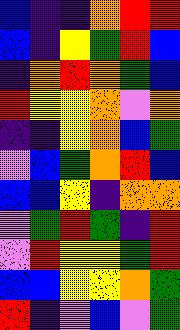[["blue", "indigo", "indigo", "orange", "red", "red"], ["blue", "indigo", "yellow", "green", "red", "blue"], ["indigo", "orange", "red", "orange", "green", "blue"], ["red", "yellow", "yellow", "orange", "violet", "orange"], ["indigo", "indigo", "yellow", "orange", "blue", "green"], ["violet", "blue", "green", "orange", "red", "blue"], ["blue", "blue", "yellow", "indigo", "orange", "orange"], ["violet", "green", "red", "green", "indigo", "red"], ["violet", "red", "yellow", "yellow", "green", "red"], ["blue", "blue", "yellow", "yellow", "orange", "green"], ["red", "indigo", "violet", "blue", "violet", "green"]]